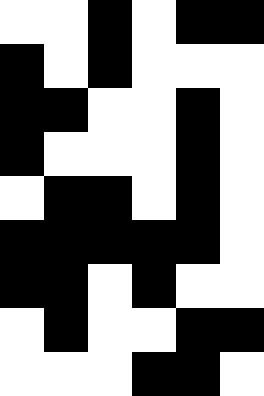[["white", "white", "black", "white", "black", "black"], ["black", "white", "black", "white", "white", "white"], ["black", "black", "white", "white", "black", "white"], ["black", "white", "white", "white", "black", "white"], ["white", "black", "black", "white", "black", "white"], ["black", "black", "black", "black", "black", "white"], ["black", "black", "white", "black", "white", "white"], ["white", "black", "white", "white", "black", "black"], ["white", "white", "white", "black", "black", "white"]]